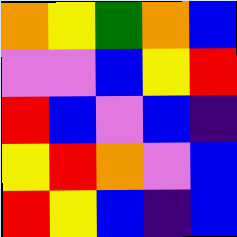[["orange", "yellow", "green", "orange", "blue"], ["violet", "violet", "blue", "yellow", "red"], ["red", "blue", "violet", "blue", "indigo"], ["yellow", "red", "orange", "violet", "blue"], ["red", "yellow", "blue", "indigo", "blue"]]